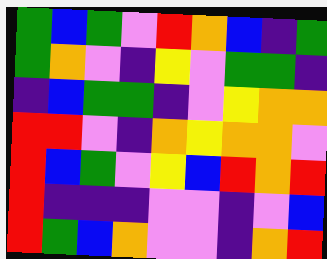[["green", "blue", "green", "violet", "red", "orange", "blue", "indigo", "green"], ["green", "orange", "violet", "indigo", "yellow", "violet", "green", "green", "indigo"], ["indigo", "blue", "green", "green", "indigo", "violet", "yellow", "orange", "orange"], ["red", "red", "violet", "indigo", "orange", "yellow", "orange", "orange", "violet"], ["red", "blue", "green", "violet", "yellow", "blue", "red", "orange", "red"], ["red", "indigo", "indigo", "indigo", "violet", "violet", "indigo", "violet", "blue"], ["red", "green", "blue", "orange", "violet", "violet", "indigo", "orange", "red"]]